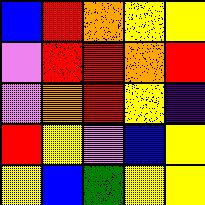[["blue", "red", "orange", "yellow", "yellow"], ["violet", "red", "red", "orange", "red"], ["violet", "orange", "red", "yellow", "indigo"], ["red", "yellow", "violet", "blue", "yellow"], ["yellow", "blue", "green", "yellow", "yellow"]]